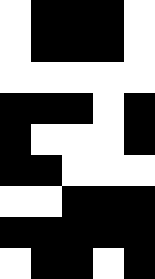[["white", "black", "black", "black", "white"], ["white", "black", "black", "black", "white"], ["white", "white", "white", "white", "white"], ["black", "black", "black", "white", "black"], ["black", "white", "white", "white", "black"], ["black", "black", "white", "white", "white"], ["white", "white", "black", "black", "black"], ["black", "black", "black", "black", "black"], ["white", "black", "black", "white", "black"]]